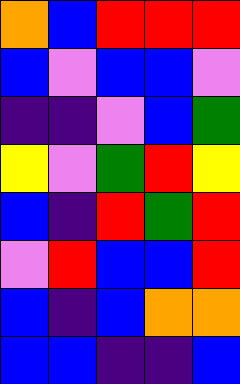[["orange", "blue", "red", "red", "red"], ["blue", "violet", "blue", "blue", "violet"], ["indigo", "indigo", "violet", "blue", "green"], ["yellow", "violet", "green", "red", "yellow"], ["blue", "indigo", "red", "green", "red"], ["violet", "red", "blue", "blue", "red"], ["blue", "indigo", "blue", "orange", "orange"], ["blue", "blue", "indigo", "indigo", "blue"]]